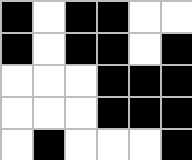[["black", "white", "black", "black", "white", "white"], ["black", "white", "black", "black", "white", "black"], ["white", "white", "white", "black", "black", "black"], ["white", "white", "white", "black", "black", "black"], ["white", "black", "white", "white", "white", "black"]]